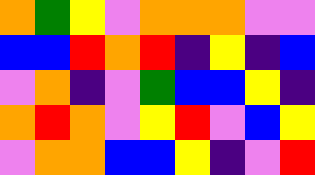[["orange", "green", "yellow", "violet", "orange", "orange", "orange", "violet", "violet"], ["blue", "blue", "red", "orange", "red", "indigo", "yellow", "indigo", "blue"], ["violet", "orange", "indigo", "violet", "green", "blue", "blue", "yellow", "indigo"], ["orange", "red", "orange", "violet", "yellow", "red", "violet", "blue", "yellow"], ["violet", "orange", "orange", "blue", "blue", "yellow", "indigo", "violet", "red"]]